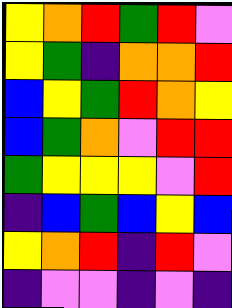[["yellow", "orange", "red", "green", "red", "violet"], ["yellow", "green", "indigo", "orange", "orange", "red"], ["blue", "yellow", "green", "red", "orange", "yellow"], ["blue", "green", "orange", "violet", "red", "red"], ["green", "yellow", "yellow", "yellow", "violet", "red"], ["indigo", "blue", "green", "blue", "yellow", "blue"], ["yellow", "orange", "red", "indigo", "red", "violet"], ["indigo", "violet", "violet", "indigo", "violet", "indigo"]]